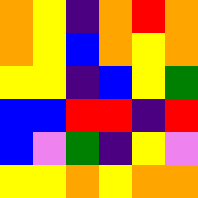[["orange", "yellow", "indigo", "orange", "red", "orange"], ["orange", "yellow", "blue", "orange", "yellow", "orange"], ["yellow", "yellow", "indigo", "blue", "yellow", "green"], ["blue", "blue", "red", "red", "indigo", "red"], ["blue", "violet", "green", "indigo", "yellow", "violet"], ["yellow", "yellow", "orange", "yellow", "orange", "orange"]]